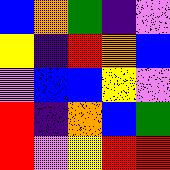[["blue", "orange", "green", "indigo", "violet"], ["yellow", "indigo", "red", "orange", "blue"], ["violet", "blue", "blue", "yellow", "violet"], ["red", "indigo", "orange", "blue", "green"], ["red", "violet", "yellow", "red", "red"]]